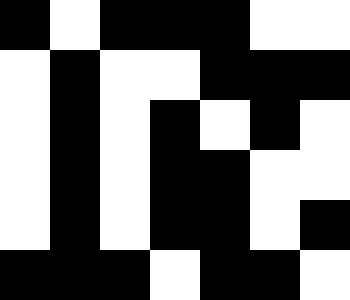[["black", "white", "black", "black", "black", "white", "white"], ["white", "black", "white", "white", "black", "black", "black"], ["white", "black", "white", "black", "white", "black", "white"], ["white", "black", "white", "black", "black", "white", "white"], ["white", "black", "white", "black", "black", "white", "black"], ["black", "black", "black", "white", "black", "black", "white"]]